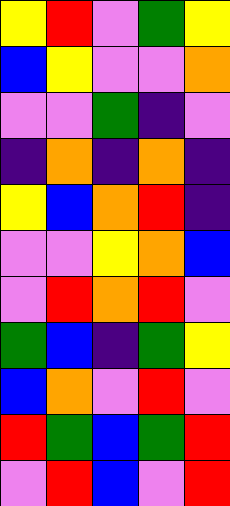[["yellow", "red", "violet", "green", "yellow"], ["blue", "yellow", "violet", "violet", "orange"], ["violet", "violet", "green", "indigo", "violet"], ["indigo", "orange", "indigo", "orange", "indigo"], ["yellow", "blue", "orange", "red", "indigo"], ["violet", "violet", "yellow", "orange", "blue"], ["violet", "red", "orange", "red", "violet"], ["green", "blue", "indigo", "green", "yellow"], ["blue", "orange", "violet", "red", "violet"], ["red", "green", "blue", "green", "red"], ["violet", "red", "blue", "violet", "red"]]